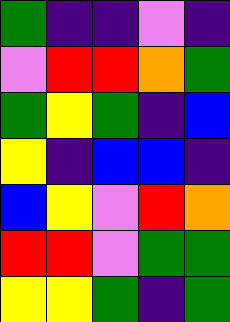[["green", "indigo", "indigo", "violet", "indigo"], ["violet", "red", "red", "orange", "green"], ["green", "yellow", "green", "indigo", "blue"], ["yellow", "indigo", "blue", "blue", "indigo"], ["blue", "yellow", "violet", "red", "orange"], ["red", "red", "violet", "green", "green"], ["yellow", "yellow", "green", "indigo", "green"]]